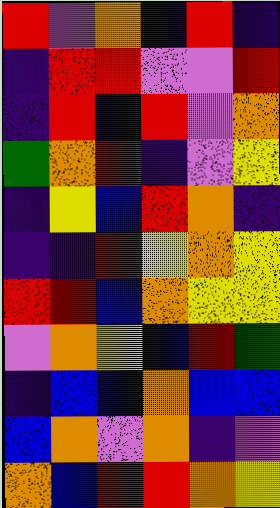[["red", "violet", "orange", "indigo", "red", "indigo"], ["indigo", "red", "red", "violet", "violet", "red"], ["indigo", "red", "indigo", "red", "violet", "orange"], ["green", "orange", "red", "indigo", "violet", "yellow"], ["indigo", "yellow", "blue", "red", "orange", "indigo"], ["indigo", "indigo", "red", "yellow", "orange", "yellow"], ["red", "red", "blue", "orange", "yellow", "yellow"], ["violet", "orange", "yellow", "blue", "red", "green"], ["indigo", "blue", "blue", "orange", "blue", "blue"], ["blue", "orange", "violet", "orange", "indigo", "violet"], ["orange", "blue", "red", "red", "orange", "yellow"]]